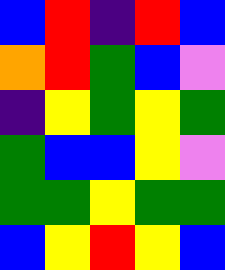[["blue", "red", "indigo", "red", "blue"], ["orange", "red", "green", "blue", "violet"], ["indigo", "yellow", "green", "yellow", "green"], ["green", "blue", "blue", "yellow", "violet"], ["green", "green", "yellow", "green", "green"], ["blue", "yellow", "red", "yellow", "blue"]]